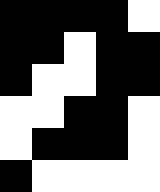[["black", "black", "black", "black", "white"], ["black", "black", "white", "black", "black"], ["black", "white", "white", "black", "black"], ["white", "white", "black", "black", "white"], ["white", "black", "black", "black", "white"], ["black", "white", "white", "white", "white"]]